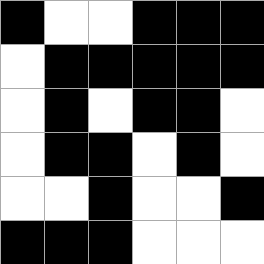[["black", "white", "white", "black", "black", "black"], ["white", "black", "black", "black", "black", "black"], ["white", "black", "white", "black", "black", "white"], ["white", "black", "black", "white", "black", "white"], ["white", "white", "black", "white", "white", "black"], ["black", "black", "black", "white", "white", "white"]]